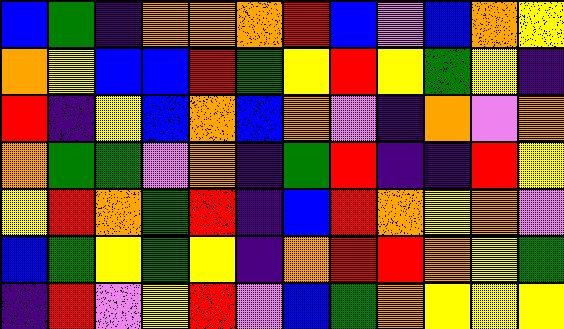[["blue", "green", "indigo", "orange", "orange", "orange", "red", "blue", "violet", "blue", "orange", "yellow"], ["orange", "yellow", "blue", "blue", "red", "green", "yellow", "red", "yellow", "green", "yellow", "indigo"], ["red", "indigo", "yellow", "blue", "orange", "blue", "orange", "violet", "indigo", "orange", "violet", "orange"], ["orange", "green", "green", "violet", "orange", "indigo", "green", "red", "indigo", "indigo", "red", "yellow"], ["yellow", "red", "orange", "green", "red", "indigo", "blue", "red", "orange", "yellow", "orange", "violet"], ["blue", "green", "yellow", "green", "yellow", "indigo", "orange", "red", "red", "orange", "yellow", "green"], ["indigo", "red", "violet", "yellow", "red", "violet", "blue", "green", "orange", "yellow", "yellow", "yellow"]]